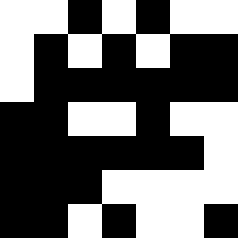[["white", "white", "black", "white", "black", "white", "white"], ["white", "black", "white", "black", "white", "black", "black"], ["white", "black", "black", "black", "black", "black", "black"], ["black", "black", "white", "white", "black", "white", "white"], ["black", "black", "black", "black", "black", "black", "white"], ["black", "black", "black", "white", "white", "white", "white"], ["black", "black", "white", "black", "white", "white", "black"]]